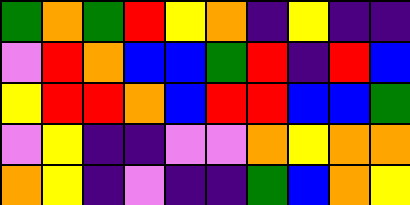[["green", "orange", "green", "red", "yellow", "orange", "indigo", "yellow", "indigo", "indigo"], ["violet", "red", "orange", "blue", "blue", "green", "red", "indigo", "red", "blue"], ["yellow", "red", "red", "orange", "blue", "red", "red", "blue", "blue", "green"], ["violet", "yellow", "indigo", "indigo", "violet", "violet", "orange", "yellow", "orange", "orange"], ["orange", "yellow", "indigo", "violet", "indigo", "indigo", "green", "blue", "orange", "yellow"]]